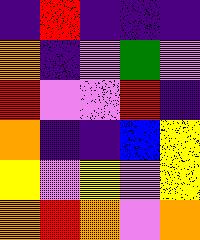[["indigo", "red", "indigo", "indigo", "indigo"], ["orange", "indigo", "violet", "green", "violet"], ["red", "violet", "violet", "red", "indigo"], ["orange", "indigo", "indigo", "blue", "yellow"], ["yellow", "violet", "yellow", "violet", "yellow"], ["orange", "red", "orange", "violet", "orange"]]